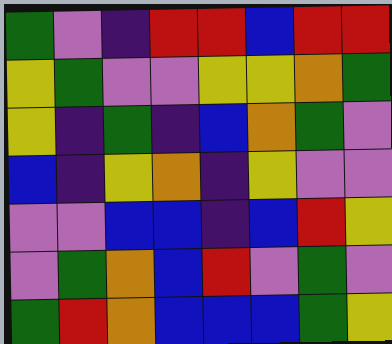[["green", "violet", "indigo", "red", "red", "blue", "red", "red"], ["yellow", "green", "violet", "violet", "yellow", "yellow", "orange", "green"], ["yellow", "indigo", "green", "indigo", "blue", "orange", "green", "violet"], ["blue", "indigo", "yellow", "orange", "indigo", "yellow", "violet", "violet"], ["violet", "violet", "blue", "blue", "indigo", "blue", "red", "yellow"], ["violet", "green", "orange", "blue", "red", "violet", "green", "violet"], ["green", "red", "orange", "blue", "blue", "blue", "green", "yellow"]]